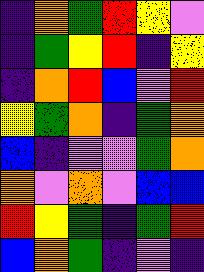[["indigo", "orange", "green", "red", "yellow", "violet"], ["indigo", "green", "yellow", "red", "indigo", "yellow"], ["indigo", "orange", "red", "blue", "violet", "red"], ["yellow", "green", "orange", "indigo", "green", "orange"], ["blue", "indigo", "violet", "violet", "green", "orange"], ["orange", "violet", "orange", "violet", "blue", "blue"], ["red", "yellow", "green", "indigo", "green", "red"], ["blue", "orange", "green", "indigo", "violet", "indigo"]]